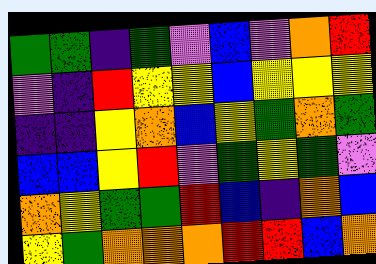[["green", "green", "indigo", "green", "violet", "blue", "violet", "orange", "red"], ["violet", "indigo", "red", "yellow", "yellow", "blue", "yellow", "yellow", "yellow"], ["indigo", "indigo", "yellow", "orange", "blue", "yellow", "green", "orange", "green"], ["blue", "blue", "yellow", "red", "violet", "green", "yellow", "green", "violet"], ["orange", "yellow", "green", "green", "red", "blue", "indigo", "orange", "blue"], ["yellow", "green", "orange", "orange", "orange", "red", "red", "blue", "orange"]]